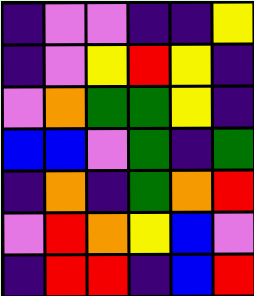[["indigo", "violet", "violet", "indigo", "indigo", "yellow"], ["indigo", "violet", "yellow", "red", "yellow", "indigo"], ["violet", "orange", "green", "green", "yellow", "indigo"], ["blue", "blue", "violet", "green", "indigo", "green"], ["indigo", "orange", "indigo", "green", "orange", "red"], ["violet", "red", "orange", "yellow", "blue", "violet"], ["indigo", "red", "red", "indigo", "blue", "red"]]